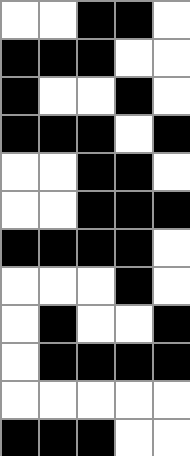[["white", "white", "black", "black", "white"], ["black", "black", "black", "white", "white"], ["black", "white", "white", "black", "white"], ["black", "black", "black", "white", "black"], ["white", "white", "black", "black", "white"], ["white", "white", "black", "black", "black"], ["black", "black", "black", "black", "white"], ["white", "white", "white", "black", "white"], ["white", "black", "white", "white", "black"], ["white", "black", "black", "black", "black"], ["white", "white", "white", "white", "white"], ["black", "black", "black", "white", "white"]]